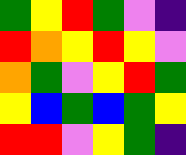[["green", "yellow", "red", "green", "violet", "indigo"], ["red", "orange", "yellow", "red", "yellow", "violet"], ["orange", "green", "violet", "yellow", "red", "green"], ["yellow", "blue", "green", "blue", "green", "yellow"], ["red", "red", "violet", "yellow", "green", "indigo"]]